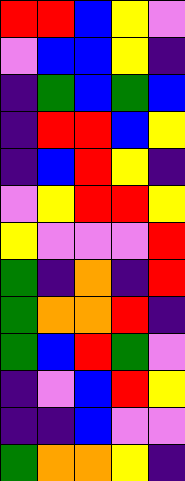[["red", "red", "blue", "yellow", "violet"], ["violet", "blue", "blue", "yellow", "indigo"], ["indigo", "green", "blue", "green", "blue"], ["indigo", "red", "red", "blue", "yellow"], ["indigo", "blue", "red", "yellow", "indigo"], ["violet", "yellow", "red", "red", "yellow"], ["yellow", "violet", "violet", "violet", "red"], ["green", "indigo", "orange", "indigo", "red"], ["green", "orange", "orange", "red", "indigo"], ["green", "blue", "red", "green", "violet"], ["indigo", "violet", "blue", "red", "yellow"], ["indigo", "indigo", "blue", "violet", "violet"], ["green", "orange", "orange", "yellow", "indigo"]]